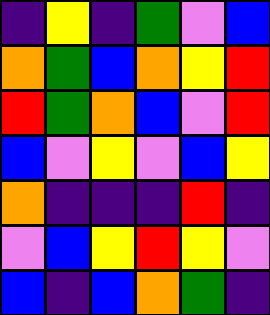[["indigo", "yellow", "indigo", "green", "violet", "blue"], ["orange", "green", "blue", "orange", "yellow", "red"], ["red", "green", "orange", "blue", "violet", "red"], ["blue", "violet", "yellow", "violet", "blue", "yellow"], ["orange", "indigo", "indigo", "indigo", "red", "indigo"], ["violet", "blue", "yellow", "red", "yellow", "violet"], ["blue", "indigo", "blue", "orange", "green", "indigo"]]